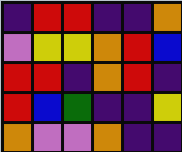[["indigo", "red", "red", "indigo", "indigo", "orange"], ["violet", "yellow", "yellow", "orange", "red", "blue"], ["red", "red", "indigo", "orange", "red", "indigo"], ["red", "blue", "green", "indigo", "indigo", "yellow"], ["orange", "violet", "violet", "orange", "indigo", "indigo"]]